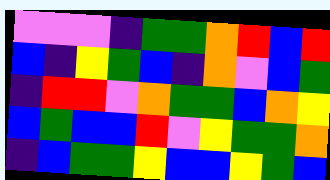[["violet", "violet", "violet", "indigo", "green", "green", "orange", "red", "blue", "red"], ["blue", "indigo", "yellow", "green", "blue", "indigo", "orange", "violet", "blue", "green"], ["indigo", "red", "red", "violet", "orange", "green", "green", "blue", "orange", "yellow"], ["blue", "green", "blue", "blue", "red", "violet", "yellow", "green", "green", "orange"], ["indigo", "blue", "green", "green", "yellow", "blue", "blue", "yellow", "green", "blue"]]